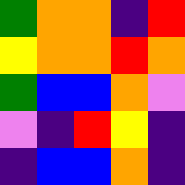[["green", "orange", "orange", "indigo", "red"], ["yellow", "orange", "orange", "red", "orange"], ["green", "blue", "blue", "orange", "violet"], ["violet", "indigo", "red", "yellow", "indigo"], ["indigo", "blue", "blue", "orange", "indigo"]]